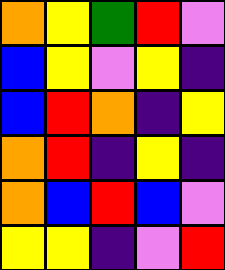[["orange", "yellow", "green", "red", "violet"], ["blue", "yellow", "violet", "yellow", "indigo"], ["blue", "red", "orange", "indigo", "yellow"], ["orange", "red", "indigo", "yellow", "indigo"], ["orange", "blue", "red", "blue", "violet"], ["yellow", "yellow", "indigo", "violet", "red"]]